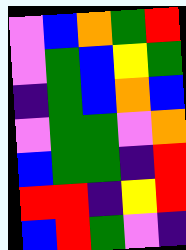[["violet", "blue", "orange", "green", "red"], ["violet", "green", "blue", "yellow", "green"], ["indigo", "green", "blue", "orange", "blue"], ["violet", "green", "green", "violet", "orange"], ["blue", "green", "green", "indigo", "red"], ["red", "red", "indigo", "yellow", "red"], ["blue", "red", "green", "violet", "indigo"]]